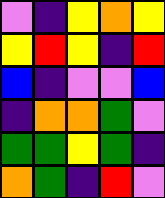[["violet", "indigo", "yellow", "orange", "yellow"], ["yellow", "red", "yellow", "indigo", "red"], ["blue", "indigo", "violet", "violet", "blue"], ["indigo", "orange", "orange", "green", "violet"], ["green", "green", "yellow", "green", "indigo"], ["orange", "green", "indigo", "red", "violet"]]